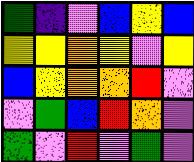[["green", "indigo", "violet", "blue", "yellow", "blue"], ["yellow", "yellow", "orange", "yellow", "violet", "yellow"], ["blue", "yellow", "orange", "orange", "red", "violet"], ["violet", "green", "blue", "red", "orange", "violet"], ["green", "violet", "red", "violet", "green", "violet"]]